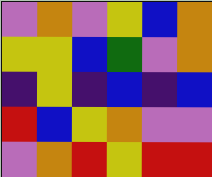[["violet", "orange", "violet", "yellow", "blue", "orange"], ["yellow", "yellow", "blue", "green", "violet", "orange"], ["indigo", "yellow", "indigo", "blue", "indigo", "blue"], ["red", "blue", "yellow", "orange", "violet", "violet"], ["violet", "orange", "red", "yellow", "red", "red"]]